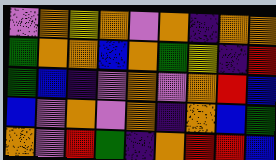[["violet", "orange", "yellow", "orange", "violet", "orange", "indigo", "orange", "orange"], ["green", "orange", "orange", "blue", "orange", "green", "yellow", "indigo", "red"], ["green", "blue", "indigo", "violet", "orange", "violet", "orange", "red", "blue"], ["blue", "violet", "orange", "violet", "orange", "indigo", "orange", "blue", "green"], ["orange", "violet", "red", "green", "indigo", "orange", "red", "red", "blue"]]